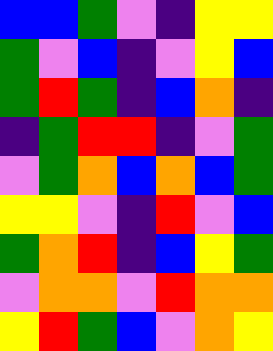[["blue", "blue", "green", "violet", "indigo", "yellow", "yellow"], ["green", "violet", "blue", "indigo", "violet", "yellow", "blue"], ["green", "red", "green", "indigo", "blue", "orange", "indigo"], ["indigo", "green", "red", "red", "indigo", "violet", "green"], ["violet", "green", "orange", "blue", "orange", "blue", "green"], ["yellow", "yellow", "violet", "indigo", "red", "violet", "blue"], ["green", "orange", "red", "indigo", "blue", "yellow", "green"], ["violet", "orange", "orange", "violet", "red", "orange", "orange"], ["yellow", "red", "green", "blue", "violet", "orange", "yellow"]]